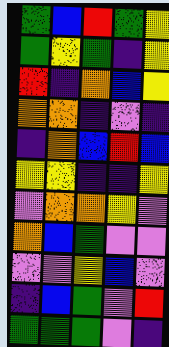[["green", "blue", "red", "green", "yellow"], ["green", "yellow", "green", "indigo", "yellow"], ["red", "indigo", "orange", "blue", "yellow"], ["orange", "orange", "indigo", "violet", "indigo"], ["indigo", "orange", "blue", "red", "blue"], ["yellow", "yellow", "indigo", "indigo", "yellow"], ["violet", "orange", "orange", "yellow", "violet"], ["orange", "blue", "green", "violet", "violet"], ["violet", "violet", "yellow", "blue", "violet"], ["indigo", "blue", "green", "violet", "red"], ["green", "green", "green", "violet", "indigo"]]